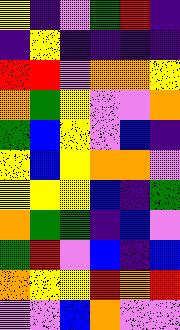[["yellow", "indigo", "violet", "green", "red", "indigo"], ["indigo", "yellow", "indigo", "indigo", "indigo", "indigo"], ["red", "red", "violet", "orange", "orange", "yellow"], ["orange", "green", "yellow", "violet", "violet", "orange"], ["green", "blue", "yellow", "violet", "blue", "indigo"], ["yellow", "blue", "yellow", "orange", "orange", "violet"], ["yellow", "yellow", "yellow", "blue", "indigo", "green"], ["orange", "green", "green", "indigo", "blue", "violet"], ["green", "red", "violet", "blue", "indigo", "blue"], ["orange", "yellow", "yellow", "red", "orange", "red"], ["violet", "violet", "blue", "orange", "violet", "violet"]]